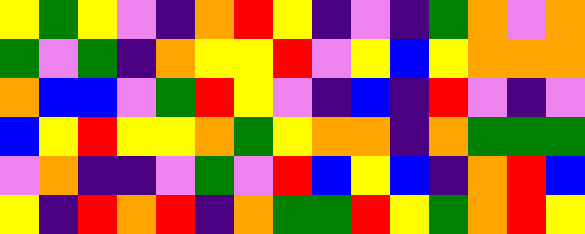[["yellow", "green", "yellow", "violet", "indigo", "orange", "red", "yellow", "indigo", "violet", "indigo", "green", "orange", "violet", "orange"], ["green", "violet", "green", "indigo", "orange", "yellow", "yellow", "red", "violet", "yellow", "blue", "yellow", "orange", "orange", "orange"], ["orange", "blue", "blue", "violet", "green", "red", "yellow", "violet", "indigo", "blue", "indigo", "red", "violet", "indigo", "violet"], ["blue", "yellow", "red", "yellow", "yellow", "orange", "green", "yellow", "orange", "orange", "indigo", "orange", "green", "green", "green"], ["violet", "orange", "indigo", "indigo", "violet", "green", "violet", "red", "blue", "yellow", "blue", "indigo", "orange", "red", "blue"], ["yellow", "indigo", "red", "orange", "red", "indigo", "orange", "green", "green", "red", "yellow", "green", "orange", "red", "yellow"]]